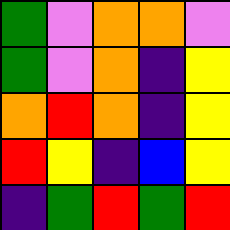[["green", "violet", "orange", "orange", "violet"], ["green", "violet", "orange", "indigo", "yellow"], ["orange", "red", "orange", "indigo", "yellow"], ["red", "yellow", "indigo", "blue", "yellow"], ["indigo", "green", "red", "green", "red"]]